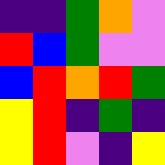[["indigo", "indigo", "green", "orange", "violet"], ["red", "blue", "green", "violet", "violet"], ["blue", "red", "orange", "red", "green"], ["yellow", "red", "indigo", "green", "indigo"], ["yellow", "red", "violet", "indigo", "yellow"]]